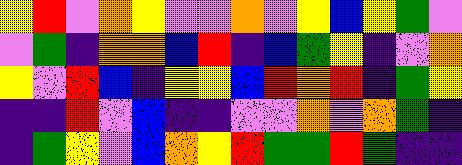[["yellow", "red", "violet", "orange", "yellow", "violet", "violet", "orange", "violet", "yellow", "blue", "yellow", "green", "violet"], ["violet", "green", "indigo", "orange", "orange", "blue", "red", "indigo", "blue", "green", "yellow", "indigo", "violet", "orange"], ["yellow", "violet", "red", "blue", "indigo", "yellow", "yellow", "blue", "red", "orange", "red", "indigo", "green", "yellow"], ["indigo", "indigo", "red", "violet", "blue", "indigo", "indigo", "violet", "violet", "orange", "violet", "orange", "green", "indigo"], ["indigo", "green", "yellow", "violet", "blue", "orange", "yellow", "red", "green", "green", "red", "green", "indigo", "indigo"]]